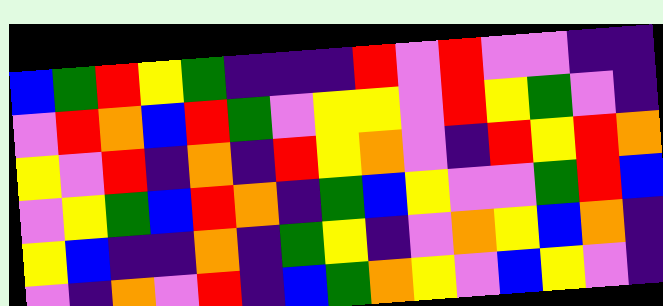[["blue", "green", "red", "yellow", "green", "indigo", "indigo", "indigo", "red", "violet", "red", "violet", "violet", "indigo", "indigo"], ["violet", "red", "orange", "blue", "red", "green", "violet", "yellow", "yellow", "violet", "red", "yellow", "green", "violet", "indigo"], ["yellow", "violet", "red", "indigo", "orange", "indigo", "red", "yellow", "orange", "violet", "indigo", "red", "yellow", "red", "orange"], ["violet", "yellow", "green", "blue", "red", "orange", "indigo", "green", "blue", "yellow", "violet", "violet", "green", "red", "blue"], ["yellow", "blue", "indigo", "indigo", "orange", "indigo", "green", "yellow", "indigo", "violet", "orange", "yellow", "blue", "orange", "indigo"], ["violet", "indigo", "orange", "violet", "red", "indigo", "blue", "green", "orange", "yellow", "violet", "blue", "yellow", "violet", "indigo"]]